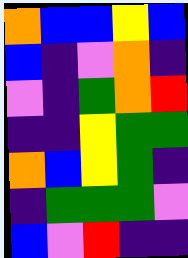[["orange", "blue", "blue", "yellow", "blue"], ["blue", "indigo", "violet", "orange", "indigo"], ["violet", "indigo", "green", "orange", "red"], ["indigo", "indigo", "yellow", "green", "green"], ["orange", "blue", "yellow", "green", "indigo"], ["indigo", "green", "green", "green", "violet"], ["blue", "violet", "red", "indigo", "indigo"]]